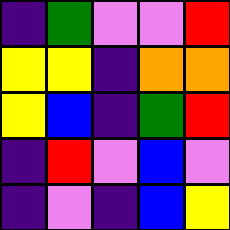[["indigo", "green", "violet", "violet", "red"], ["yellow", "yellow", "indigo", "orange", "orange"], ["yellow", "blue", "indigo", "green", "red"], ["indigo", "red", "violet", "blue", "violet"], ["indigo", "violet", "indigo", "blue", "yellow"]]